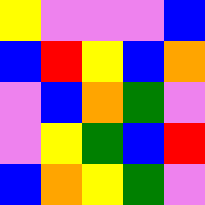[["yellow", "violet", "violet", "violet", "blue"], ["blue", "red", "yellow", "blue", "orange"], ["violet", "blue", "orange", "green", "violet"], ["violet", "yellow", "green", "blue", "red"], ["blue", "orange", "yellow", "green", "violet"]]